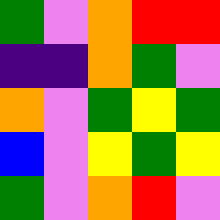[["green", "violet", "orange", "red", "red"], ["indigo", "indigo", "orange", "green", "violet"], ["orange", "violet", "green", "yellow", "green"], ["blue", "violet", "yellow", "green", "yellow"], ["green", "violet", "orange", "red", "violet"]]